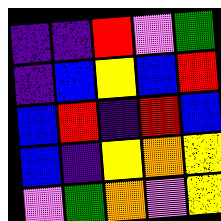[["indigo", "indigo", "red", "violet", "green"], ["indigo", "blue", "yellow", "blue", "red"], ["blue", "red", "indigo", "red", "blue"], ["blue", "indigo", "yellow", "orange", "yellow"], ["violet", "green", "orange", "violet", "yellow"]]